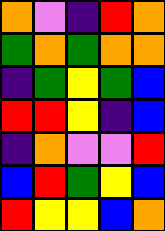[["orange", "violet", "indigo", "red", "orange"], ["green", "orange", "green", "orange", "orange"], ["indigo", "green", "yellow", "green", "blue"], ["red", "red", "yellow", "indigo", "blue"], ["indigo", "orange", "violet", "violet", "red"], ["blue", "red", "green", "yellow", "blue"], ["red", "yellow", "yellow", "blue", "orange"]]